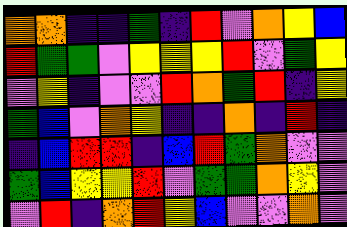[["orange", "orange", "indigo", "indigo", "green", "indigo", "red", "violet", "orange", "yellow", "blue"], ["red", "green", "green", "violet", "yellow", "yellow", "yellow", "red", "violet", "green", "yellow"], ["violet", "yellow", "indigo", "violet", "violet", "red", "orange", "green", "red", "indigo", "yellow"], ["green", "blue", "violet", "orange", "yellow", "indigo", "indigo", "orange", "indigo", "red", "indigo"], ["indigo", "blue", "red", "red", "indigo", "blue", "red", "green", "orange", "violet", "violet"], ["green", "blue", "yellow", "yellow", "red", "violet", "green", "green", "orange", "yellow", "violet"], ["violet", "red", "indigo", "orange", "red", "yellow", "blue", "violet", "violet", "orange", "violet"]]